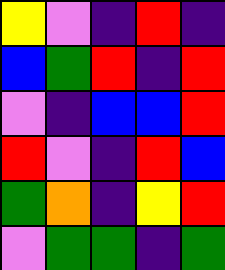[["yellow", "violet", "indigo", "red", "indigo"], ["blue", "green", "red", "indigo", "red"], ["violet", "indigo", "blue", "blue", "red"], ["red", "violet", "indigo", "red", "blue"], ["green", "orange", "indigo", "yellow", "red"], ["violet", "green", "green", "indigo", "green"]]